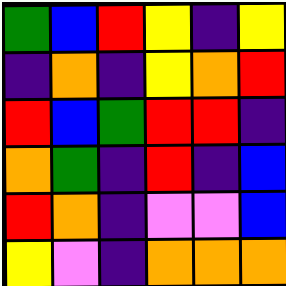[["green", "blue", "red", "yellow", "indigo", "yellow"], ["indigo", "orange", "indigo", "yellow", "orange", "red"], ["red", "blue", "green", "red", "red", "indigo"], ["orange", "green", "indigo", "red", "indigo", "blue"], ["red", "orange", "indigo", "violet", "violet", "blue"], ["yellow", "violet", "indigo", "orange", "orange", "orange"]]